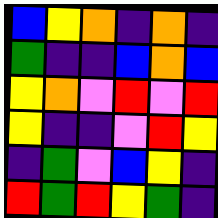[["blue", "yellow", "orange", "indigo", "orange", "indigo"], ["green", "indigo", "indigo", "blue", "orange", "blue"], ["yellow", "orange", "violet", "red", "violet", "red"], ["yellow", "indigo", "indigo", "violet", "red", "yellow"], ["indigo", "green", "violet", "blue", "yellow", "indigo"], ["red", "green", "red", "yellow", "green", "indigo"]]